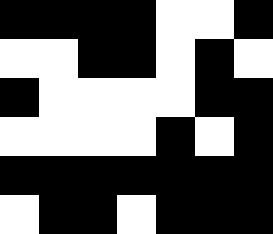[["black", "black", "black", "black", "white", "white", "black"], ["white", "white", "black", "black", "white", "black", "white"], ["black", "white", "white", "white", "white", "black", "black"], ["white", "white", "white", "white", "black", "white", "black"], ["black", "black", "black", "black", "black", "black", "black"], ["white", "black", "black", "white", "black", "black", "black"]]